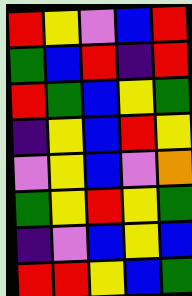[["red", "yellow", "violet", "blue", "red"], ["green", "blue", "red", "indigo", "red"], ["red", "green", "blue", "yellow", "green"], ["indigo", "yellow", "blue", "red", "yellow"], ["violet", "yellow", "blue", "violet", "orange"], ["green", "yellow", "red", "yellow", "green"], ["indigo", "violet", "blue", "yellow", "blue"], ["red", "red", "yellow", "blue", "green"]]